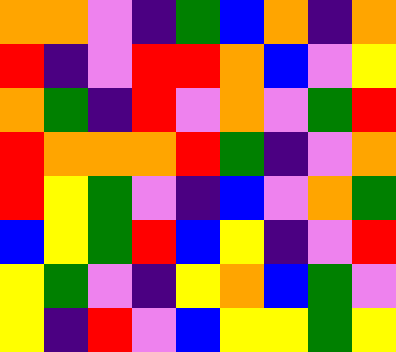[["orange", "orange", "violet", "indigo", "green", "blue", "orange", "indigo", "orange"], ["red", "indigo", "violet", "red", "red", "orange", "blue", "violet", "yellow"], ["orange", "green", "indigo", "red", "violet", "orange", "violet", "green", "red"], ["red", "orange", "orange", "orange", "red", "green", "indigo", "violet", "orange"], ["red", "yellow", "green", "violet", "indigo", "blue", "violet", "orange", "green"], ["blue", "yellow", "green", "red", "blue", "yellow", "indigo", "violet", "red"], ["yellow", "green", "violet", "indigo", "yellow", "orange", "blue", "green", "violet"], ["yellow", "indigo", "red", "violet", "blue", "yellow", "yellow", "green", "yellow"]]